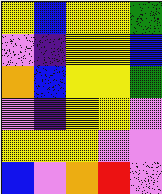[["yellow", "blue", "yellow", "yellow", "green"], ["violet", "indigo", "yellow", "yellow", "blue"], ["orange", "blue", "yellow", "yellow", "green"], ["violet", "indigo", "yellow", "yellow", "violet"], ["yellow", "yellow", "yellow", "violet", "violet"], ["blue", "violet", "orange", "red", "violet"]]